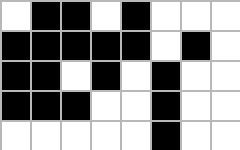[["white", "black", "black", "white", "black", "white", "white", "white"], ["black", "black", "black", "black", "black", "white", "black", "white"], ["black", "black", "white", "black", "white", "black", "white", "white"], ["black", "black", "black", "white", "white", "black", "white", "white"], ["white", "white", "white", "white", "white", "black", "white", "white"]]